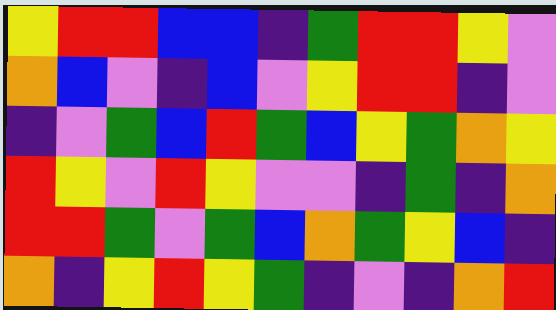[["yellow", "red", "red", "blue", "blue", "indigo", "green", "red", "red", "yellow", "violet"], ["orange", "blue", "violet", "indigo", "blue", "violet", "yellow", "red", "red", "indigo", "violet"], ["indigo", "violet", "green", "blue", "red", "green", "blue", "yellow", "green", "orange", "yellow"], ["red", "yellow", "violet", "red", "yellow", "violet", "violet", "indigo", "green", "indigo", "orange"], ["red", "red", "green", "violet", "green", "blue", "orange", "green", "yellow", "blue", "indigo"], ["orange", "indigo", "yellow", "red", "yellow", "green", "indigo", "violet", "indigo", "orange", "red"]]